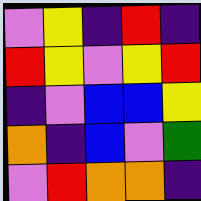[["violet", "yellow", "indigo", "red", "indigo"], ["red", "yellow", "violet", "yellow", "red"], ["indigo", "violet", "blue", "blue", "yellow"], ["orange", "indigo", "blue", "violet", "green"], ["violet", "red", "orange", "orange", "indigo"]]